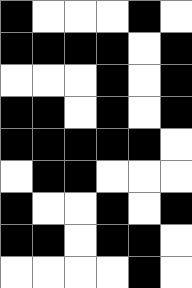[["black", "white", "white", "white", "black", "white"], ["black", "black", "black", "black", "white", "black"], ["white", "white", "white", "black", "white", "black"], ["black", "black", "white", "black", "white", "black"], ["black", "black", "black", "black", "black", "white"], ["white", "black", "black", "white", "white", "white"], ["black", "white", "white", "black", "white", "black"], ["black", "black", "white", "black", "black", "white"], ["white", "white", "white", "white", "black", "white"]]